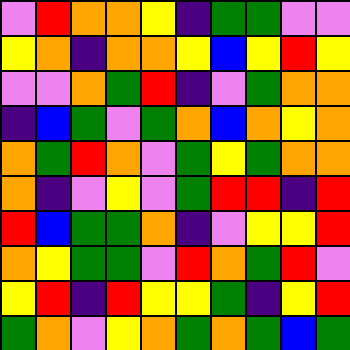[["violet", "red", "orange", "orange", "yellow", "indigo", "green", "green", "violet", "violet"], ["yellow", "orange", "indigo", "orange", "orange", "yellow", "blue", "yellow", "red", "yellow"], ["violet", "violet", "orange", "green", "red", "indigo", "violet", "green", "orange", "orange"], ["indigo", "blue", "green", "violet", "green", "orange", "blue", "orange", "yellow", "orange"], ["orange", "green", "red", "orange", "violet", "green", "yellow", "green", "orange", "orange"], ["orange", "indigo", "violet", "yellow", "violet", "green", "red", "red", "indigo", "red"], ["red", "blue", "green", "green", "orange", "indigo", "violet", "yellow", "yellow", "red"], ["orange", "yellow", "green", "green", "violet", "red", "orange", "green", "red", "violet"], ["yellow", "red", "indigo", "red", "yellow", "yellow", "green", "indigo", "yellow", "red"], ["green", "orange", "violet", "yellow", "orange", "green", "orange", "green", "blue", "green"]]